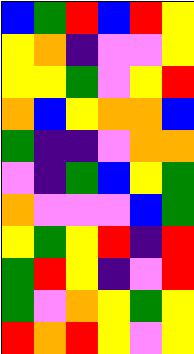[["blue", "green", "red", "blue", "red", "yellow"], ["yellow", "orange", "indigo", "violet", "violet", "yellow"], ["yellow", "yellow", "green", "violet", "yellow", "red"], ["orange", "blue", "yellow", "orange", "orange", "blue"], ["green", "indigo", "indigo", "violet", "orange", "orange"], ["violet", "indigo", "green", "blue", "yellow", "green"], ["orange", "violet", "violet", "violet", "blue", "green"], ["yellow", "green", "yellow", "red", "indigo", "red"], ["green", "red", "yellow", "indigo", "violet", "red"], ["green", "violet", "orange", "yellow", "green", "yellow"], ["red", "orange", "red", "yellow", "violet", "yellow"]]